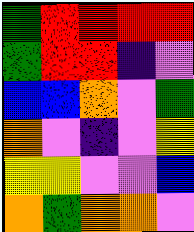[["green", "red", "red", "red", "red"], ["green", "red", "red", "indigo", "violet"], ["blue", "blue", "orange", "violet", "green"], ["orange", "violet", "indigo", "violet", "yellow"], ["yellow", "yellow", "violet", "violet", "blue"], ["orange", "green", "orange", "orange", "violet"]]